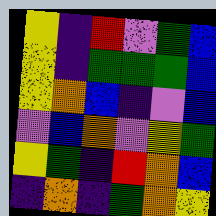[["yellow", "indigo", "red", "violet", "green", "blue"], ["yellow", "indigo", "green", "green", "green", "blue"], ["yellow", "orange", "blue", "indigo", "violet", "blue"], ["violet", "blue", "orange", "violet", "yellow", "green"], ["yellow", "green", "indigo", "red", "orange", "blue"], ["indigo", "orange", "indigo", "green", "orange", "yellow"]]